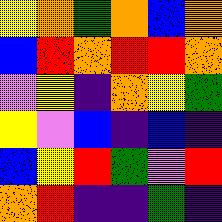[["yellow", "orange", "green", "orange", "blue", "orange"], ["blue", "red", "orange", "red", "red", "orange"], ["violet", "yellow", "indigo", "orange", "yellow", "green"], ["yellow", "violet", "blue", "indigo", "blue", "indigo"], ["blue", "yellow", "red", "green", "violet", "red"], ["orange", "red", "indigo", "indigo", "green", "indigo"]]